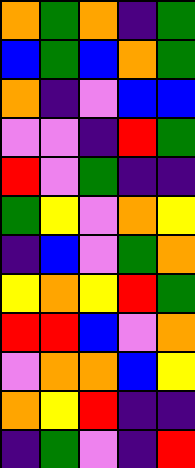[["orange", "green", "orange", "indigo", "green"], ["blue", "green", "blue", "orange", "green"], ["orange", "indigo", "violet", "blue", "blue"], ["violet", "violet", "indigo", "red", "green"], ["red", "violet", "green", "indigo", "indigo"], ["green", "yellow", "violet", "orange", "yellow"], ["indigo", "blue", "violet", "green", "orange"], ["yellow", "orange", "yellow", "red", "green"], ["red", "red", "blue", "violet", "orange"], ["violet", "orange", "orange", "blue", "yellow"], ["orange", "yellow", "red", "indigo", "indigo"], ["indigo", "green", "violet", "indigo", "red"]]